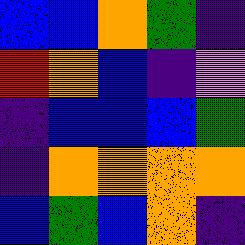[["blue", "blue", "orange", "green", "indigo"], ["red", "orange", "blue", "indigo", "violet"], ["indigo", "blue", "blue", "blue", "green"], ["indigo", "orange", "orange", "orange", "orange"], ["blue", "green", "blue", "orange", "indigo"]]